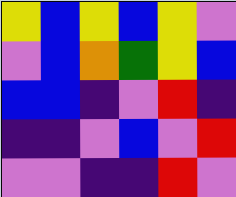[["yellow", "blue", "yellow", "blue", "yellow", "violet"], ["violet", "blue", "orange", "green", "yellow", "blue"], ["blue", "blue", "indigo", "violet", "red", "indigo"], ["indigo", "indigo", "violet", "blue", "violet", "red"], ["violet", "violet", "indigo", "indigo", "red", "violet"]]